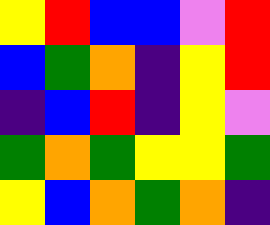[["yellow", "red", "blue", "blue", "violet", "red"], ["blue", "green", "orange", "indigo", "yellow", "red"], ["indigo", "blue", "red", "indigo", "yellow", "violet"], ["green", "orange", "green", "yellow", "yellow", "green"], ["yellow", "blue", "orange", "green", "orange", "indigo"]]